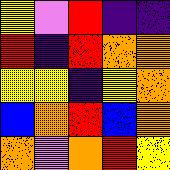[["yellow", "violet", "red", "indigo", "indigo"], ["red", "indigo", "red", "orange", "orange"], ["yellow", "yellow", "indigo", "yellow", "orange"], ["blue", "orange", "red", "blue", "orange"], ["orange", "violet", "orange", "red", "yellow"]]